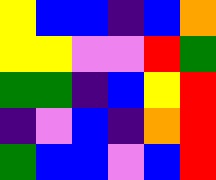[["yellow", "blue", "blue", "indigo", "blue", "orange"], ["yellow", "yellow", "violet", "violet", "red", "green"], ["green", "green", "indigo", "blue", "yellow", "red"], ["indigo", "violet", "blue", "indigo", "orange", "red"], ["green", "blue", "blue", "violet", "blue", "red"]]